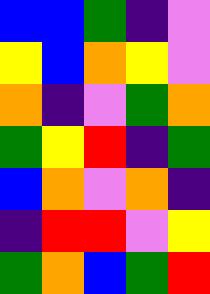[["blue", "blue", "green", "indigo", "violet"], ["yellow", "blue", "orange", "yellow", "violet"], ["orange", "indigo", "violet", "green", "orange"], ["green", "yellow", "red", "indigo", "green"], ["blue", "orange", "violet", "orange", "indigo"], ["indigo", "red", "red", "violet", "yellow"], ["green", "orange", "blue", "green", "red"]]